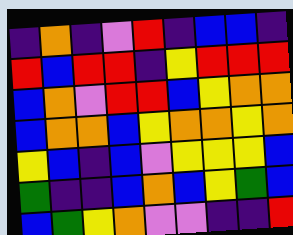[["indigo", "orange", "indigo", "violet", "red", "indigo", "blue", "blue", "indigo"], ["red", "blue", "red", "red", "indigo", "yellow", "red", "red", "red"], ["blue", "orange", "violet", "red", "red", "blue", "yellow", "orange", "orange"], ["blue", "orange", "orange", "blue", "yellow", "orange", "orange", "yellow", "orange"], ["yellow", "blue", "indigo", "blue", "violet", "yellow", "yellow", "yellow", "blue"], ["green", "indigo", "indigo", "blue", "orange", "blue", "yellow", "green", "blue"], ["blue", "green", "yellow", "orange", "violet", "violet", "indigo", "indigo", "red"]]